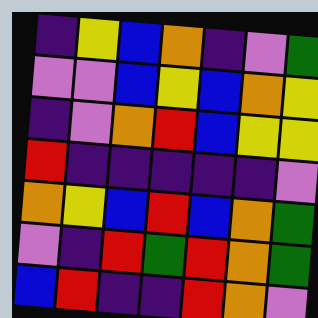[["indigo", "yellow", "blue", "orange", "indigo", "violet", "green"], ["violet", "violet", "blue", "yellow", "blue", "orange", "yellow"], ["indigo", "violet", "orange", "red", "blue", "yellow", "yellow"], ["red", "indigo", "indigo", "indigo", "indigo", "indigo", "violet"], ["orange", "yellow", "blue", "red", "blue", "orange", "green"], ["violet", "indigo", "red", "green", "red", "orange", "green"], ["blue", "red", "indigo", "indigo", "red", "orange", "violet"]]